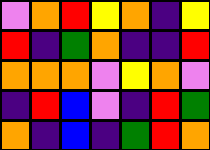[["violet", "orange", "red", "yellow", "orange", "indigo", "yellow"], ["red", "indigo", "green", "orange", "indigo", "indigo", "red"], ["orange", "orange", "orange", "violet", "yellow", "orange", "violet"], ["indigo", "red", "blue", "violet", "indigo", "red", "green"], ["orange", "indigo", "blue", "indigo", "green", "red", "orange"]]